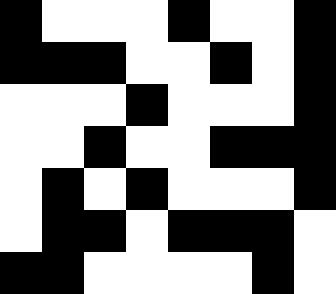[["black", "white", "white", "white", "black", "white", "white", "black"], ["black", "black", "black", "white", "white", "black", "white", "black"], ["white", "white", "white", "black", "white", "white", "white", "black"], ["white", "white", "black", "white", "white", "black", "black", "black"], ["white", "black", "white", "black", "white", "white", "white", "black"], ["white", "black", "black", "white", "black", "black", "black", "white"], ["black", "black", "white", "white", "white", "white", "black", "white"]]